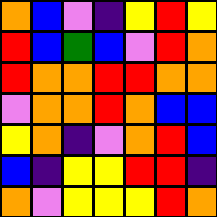[["orange", "blue", "violet", "indigo", "yellow", "red", "yellow"], ["red", "blue", "green", "blue", "violet", "red", "orange"], ["red", "orange", "orange", "red", "red", "orange", "orange"], ["violet", "orange", "orange", "red", "orange", "blue", "blue"], ["yellow", "orange", "indigo", "violet", "orange", "red", "blue"], ["blue", "indigo", "yellow", "yellow", "red", "red", "indigo"], ["orange", "violet", "yellow", "yellow", "yellow", "red", "orange"]]